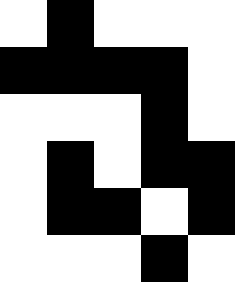[["white", "black", "white", "white", "white"], ["black", "black", "black", "black", "white"], ["white", "white", "white", "black", "white"], ["white", "black", "white", "black", "black"], ["white", "black", "black", "white", "black"], ["white", "white", "white", "black", "white"]]